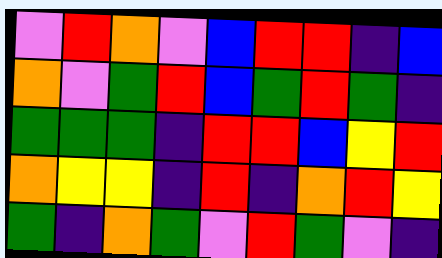[["violet", "red", "orange", "violet", "blue", "red", "red", "indigo", "blue"], ["orange", "violet", "green", "red", "blue", "green", "red", "green", "indigo"], ["green", "green", "green", "indigo", "red", "red", "blue", "yellow", "red"], ["orange", "yellow", "yellow", "indigo", "red", "indigo", "orange", "red", "yellow"], ["green", "indigo", "orange", "green", "violet", "red", "green", "violet", "indigo"]]